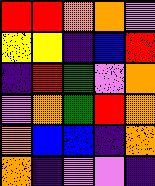[["red", "red", "orange", "orange", "violet"], ["yellow", "yellow", "indigo", "blue", "red"], ["indigo", "red", "green", "violet", "orange"], ["violet", "orange", "green", "red", "orange"], ["orange", "blue", "blue", "indigo", "orange"], ["orange", "indigo", "violet", "violet", "indigo"]]